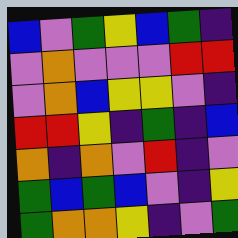[["blue", "violet", "green", "yellow", "blue", "green", "indigo"], ["violet", "orange", "violet", "violet", "violet", "red", "red"], ["violet", "orange", "blue", "yellow", "yellow", "violet", "indigo"], ["red", "red", "yellow", "indigo", "green", "indigo", "blue"], ["orange", "indigo", "orange", "violet", "red", "indigo", "violet"], ["green", "blue", "green", "blue", "violet", "indigo", "yellow"], ["green", "orange", "orange", "yellow", "indigo", "violet", "green"]]